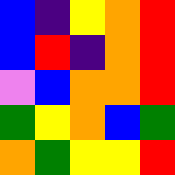[["blue", "indigo", "yellow", "orange", "red"], ["blue", "red", "indigo", "orange", "red"], ["violet", "blue", "orange", "orange", "red"], ["green", "yellow", "orange", "blue", "green"], ["orange", "green", "yellow", "yellow", "red"]]